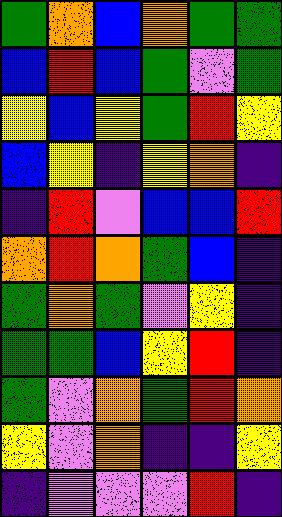[["green", "orange", "blue", "orange", "green", "green"], ["blue", "red", "blue", "green", "violet", "green"], ["yellow", "blue", "yellow", "green", "red", "yellow"], ["blue", "yellow", "indigo", "yellow", "orange", "indigo"], ["indigo", "red", "violet", "blue", "blue", "red"], ["orange", "red", "orange", "green", "blue", "indigo"], ["green", "orange", "green", "violet", "yellow", "indigo"], ["green", "green", "blue", "yellow", "red", "indigo"], ["green", "violet", "orange", "green", "red", "orange"], ["yellow", "violet", "orange", "indigo", "indigo", "yellow"], ["indigo", "violet", "violet", "violet", "red", "indigo"]]